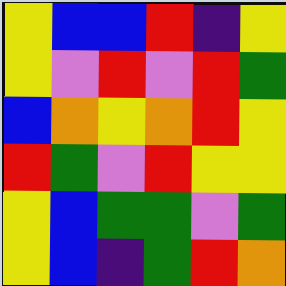[["yellow", "blue", "blue", "red", "indigo", "yellow"], ["yellow", "violet", "red", "violet", "red", "green"], ["blue", "orange", "yellow", "orange", "red", "yellow"], ["red", "green", "violet", "red", "yellow", "yellow"], ["yellow", "blue", "green", "green", "violet", "green"], ["yellow", "blue", "indigo", "green", "red", "orange"]]